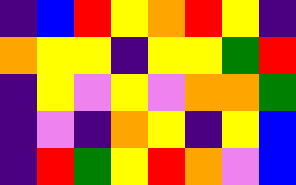[["indigo", "blue", "red", "yellow", "orange", "red", "yellow", "indigo"], ["orange", "yellow", "yellow", "indigo", "yellow", "yellow", "green", "red"], ["indigo", "yellow", "violet", "yellow", "violet", "orange", "orange", "green"], ["indigo", "violet", "indigo", "orange", "yellow", "indigo", "yellow", "blue"], ["indigo", "red", "green", "yellow", "red", "orange", "violet", "blue"]]